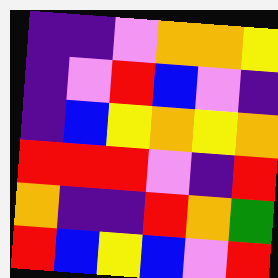[["indigo", "indigo", "violet", "orange", "orange", "yellow"], ["indigo", "violet", "red", "blue", "violet", "indigo"], ["indigo", "blue", "yellow", "orange", "yellow", "orange"], ["red", "red", "red", "violet", "indigo", "red"], ["orange", "indigo", "indigo", "red", "orange", "green"], ["red", "blue", "yellow", "blue", "violet", "red"]]